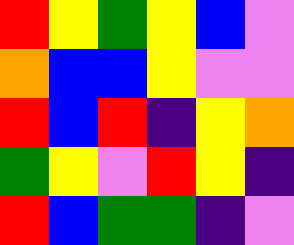[["red", "yellow", "green", "yellow", "blue", "violet"], ["orange", "blue", "blue", "yellow", "violet", "violet"], ["red", "blue", "red", "indigo", "yellow", "orange"], ["green", "yellow", "violet", "red", "yellow", "indigo"], ["red", "blue", "green", "green", "indigo", "violet"]]